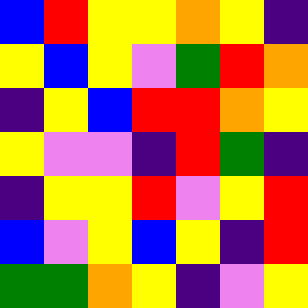[["blue", "red", "yellow", "yellow", "orange", "yellow", "indigo"], ["yellow", "blue", "yellow", "violet", "green", "red", "orange"], ["indigo", "yellow", "blue", "red", "red", "orange", "yellow"], ["yellow", "violet", "violet", "indigo", "red", "green", "indigo"], ["indigo", "yellow", "yellow", "red", "violet", "yellow", "red"], ["blue", "violet", "yellow", "blue", "yellow", "indigo", "red"], ["green", "green", "orange", "yellow", "indigo", "violet", "yellow"]]